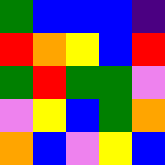[["green", "blue", "blue", "blue", "indigo"], ["red", "orange", "yellow", "blue", "red"], ["green", "red", "green", "green", "violet"], ["violet", "yellow", "blue", "green", "orange"], ["orange", "blue", "violet", "yellow", "blue"]]